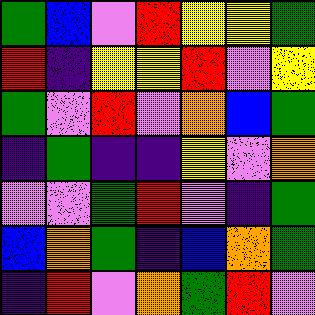[["green", "blue", "violet", "red", "yellow", "yellow", "green"], ["red", "indigo", "yellow", "yellow", "red", "violet", "yellow"], ["green", "violet", "red", "violet", "orange", "blue", "green"], ["indigo", "green", "indigo", "indigo", "yellow", "violet", "orange"], ["violet", "violet", "green", "red", "violet", "indigo", "green"], ["blue", "orange", "green", "indigo", "blue", "orange", "green"], ["indigo", "red", "violet", "orange", "green", "red", "violet"]]